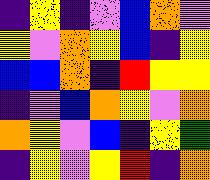[["indigo", "yellow", "indigo", "violet", "blue", "orange", "violet"], ["yellow", "violet", "orange", "yellow", "blue", "indigo", "yellow"], ["blue", "blue", "orange", "indigo", "red", "yellow", "yellow"], ["indigo", "violet", "blue", "orange", "yellow", "violet", "orange"], ["orange", "yellow", "violet", "blue", "indigo", "yellow", "green"], ["indigo", "yellow", "violet", "yellow", "red", "indigo", "orange"]]